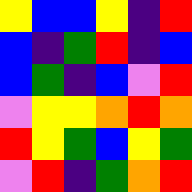[["yellow", "blue", "blue", "yellow", "indigo", "red"], ["blue", "indigo", "green", "red", "indigo", "blue"], ["blue", "green", "indigo", "blue", "violet", "red"], ["violet", "yellow", "yellow", "orange", "red", "orange"], ["red", "yellow", "green", "blue", "yellow", "green"], ["violet", "red", "indigo", "green", "orange", "red"]]